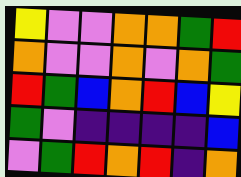[["yellow", "violet", "violet", "orange", "orange", "green", "red"], ["orange", "violet", "violet", "orange", "violet", "orange", "green"], ["red", "green", "blue", "orange", "red", "blue", "yellow"], ["green", "violet", "indigo", "indigo", "indigo", "indigo", "blue"], ["violet", "green", "red", "orange", "red", "indigo", "orange"]]